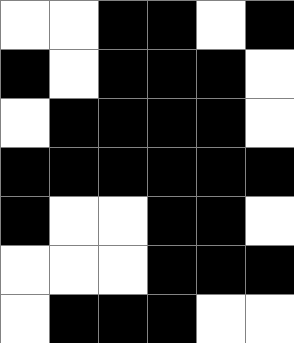[["white", "white", "black", "black", "white", "black"], ["black", "white", "black", "black", "black", "white"], ["white", "black", "black", "black", "black", "white"], ["black", "black", "black", "black", "black", "black"], ["black", "white", "white", "black", "black", "white"], ["white", "white", "white", "black", "black", "black"], ["white", "black", "black", "black", "white", "white"]]